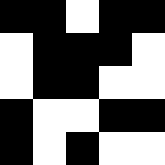[["black", "black", "white", "black", "black"], ["white", "black", "black", "black", "white"], ["white", "black", "black", "white", "white"], ["black", "white", "white", "black", "black"], ["black", "white", "black", "white", "white"]]